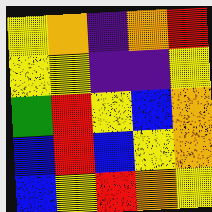[["yellow", "orange", "indigo", "orange", "red"], ["yellow", "yellow", "indigo", "indigo", "yellow"], ["green", "red", "yellow", "blue", "orange"], ["blue", "red", "blue", "yellow", "orange"], ["blue", "yellow", "red", "orange", "yellow"]]